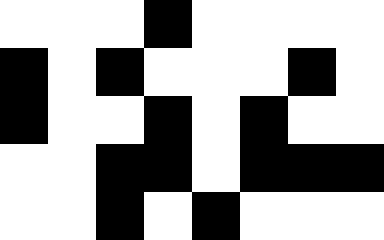[["white", "white", "white", "black", "white", "white", "white", "white"], ["black", "white", "black", "white", "white", "white", "black", "white"], ["black", "white", "white", "black", "white", "black", "white", "white"], ["white", "white", "black", "black", "white", "black", "black", "black"], ["white", "white", "black", "white", "black", "white", "white", "white"]]